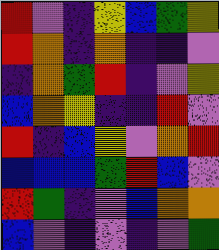[["red", "violet", "indigo", "yellow", "blue", "green", "yellow"], ["red", "orange", "indigo", "orange", "indigo", "indigo", "violet"], ["indigo", "orange", "green", "red", "indigo", "violet", "yellow"], ["blue", "orange", "yellow", "indigo", "indigo", "red", "violet"], ["red", "indigo", "blue", "yellow", "violet", "orange", "red"], ["blue", "blue", "blue", "green", "red", "blue", "violet"], ["red", "green", "indigo", "violet", "blue", "orange", "orange"], ["blue", "violet", "indigo", "violet", "indigo", "violet", "green"]]